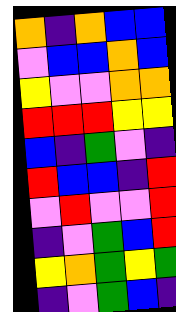[["orange", "indigo", "orange", "blue", "blue"], ["violet", "blue", "blue", "orange", "blue"], ["yellow", "violet", "violet", "orange", "orange"], ["red", "red", "red", "yellow", "yellow"], ["blue", "indigo", "green", "violet", "indigo"], ["red", "blue", "blue", "indigo", "red"], ["violet", "red", "violet", "violet", "red"], ["indigo", "violet", "green", "blue", "red"], ["yellow", "orange", "green", "yellow", "green"], ["indigo", "violet", "green", "blue", "indigo"]]